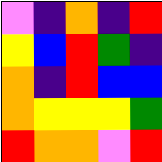[["violet", "indigo", "orange", "indigo", "red"], ["yellow", "blue", "red", "green", "indigo"], ["orange", "indigo", "red", "blue", "blue"], ["orange", "yellow", "yellow", "yellow", "green"], ["red", "orange", "orange", "violet", "red"]]